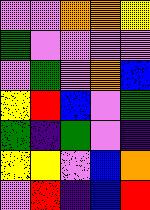[["violet", "violet", "orange", "orange", "yellow"], ["green", "violet", "violet", "violet", "violet"], ["violet", "green", "violet", "orange", "blue"], ["yellow", "red", "blue", "violet", "green"], ["green", "indigo", "green", "violet", "indigo"], ["yellow", "yellow", "violet", "blue", "orange"], ["violet", "red", "indigo", "blue", "red"]]